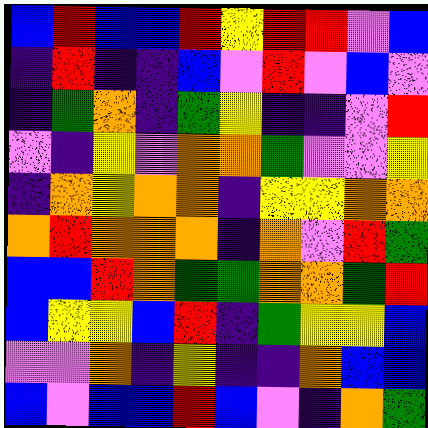[["blue", "red", "blue", "blue", "red", "yellow", "red", "red", "violet", "blue"], ["indigo", "red", "indigo", "indigo", "blue", "violet", "red", "violet", "blue", "violet"], ["indigo", "green", "orange", "indigo", "green", "yellow", "indigo", "indigo", "violet", "red"], ["violet", "indigo", "yellow", "violet", "orange", "orange", "green", "violet", "violet", "yellow"], ["indigo", "orange", "yellow", "orange", "orange", "indigo", "yellow", "yellow", "orange", "orange"], ["orange", "red", "orange", "orange", "orange", "indigo", "orange", "violet", "red", "green"], ["blue", "blue", "red", "orange", "green", "green", "orange", "orange", "green", "red"], ["blue", "yellow", "yellow", "blue", "red", "indigo", "green", "yellow", "yellow", "blue"], ["violet", "violet", "orange", "indigo", "yellow", "indigo", "indigo", "orange", "blue", "blue"], ["blue", "violet", "blue", "blue", "red", "blue", "violet", "indigo", "orange", "green"]]